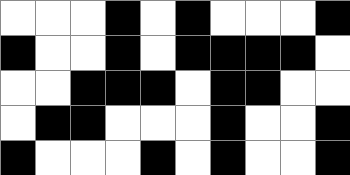[["white", "white", "white", "black", "white", "black", "white", "white", "white", "black"], ["black", "white", "white", "black", "white", "black", "black", "black", "black", "white"], ["white", "white", "black", "black", "black", "white", "black", "black", "white", "white"], ["white", "black", "black", "white", "white", "white", "black", "white", "white", "black"], ["black", "white", "white", "white", "black", "white", "black", "white", "white", "black"]]